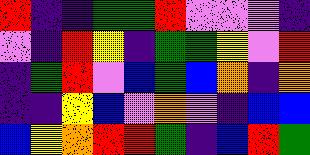[["red", "indigo", "indigo", "green", "green", "red", "violet", "violet", "violet", "indigo"], ["violet", "indigo", "red", "yellow", "indigo", "green", "green", "yellow", "violet", "red"], ["indigo", "green", "red", "violet", "blue", "green", "blue", "orange", "indigo", "orange"], ["indigo", "indigo", "yellow", "blue", "violet", "orange", "violet", "indigo", "blue", "blue"], ["blue", "yellow", "orange", "red", "red", "green", "indigo", "blue", "red", "green"]]